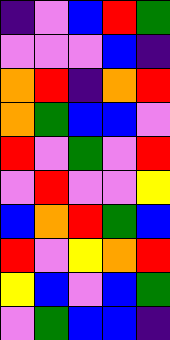[["indigo", "violet", "blue", "red", "green"], ["violet", "violet", "violet", "blue", "indigo"], ["orange", "red", "indigo", "orange", "red"], ["orange", "green", "blue", "blue", "violet"], ["red", "violet", "green", "violet", "red"], ["violet", "red", "violet", "violet", "yellow"], ["blue", "orange", "red", "green", "blue"], ["red", "violet", "yellow", "orange", "red"], ["yellow", "blue", "violet", "blue", "green"], ["violet", "green", "blue", "blue", "indigo"]]